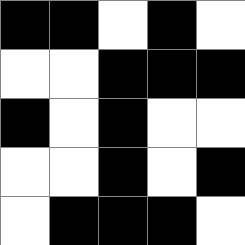[["black", "black", "white", "black", "white"], ["white", "white", "black", "black", "black"], ["black", "white", "black", "white", "white"], ["white", "white", "black", "white", "black"], ["white", "black", "black", "black", "white"]]